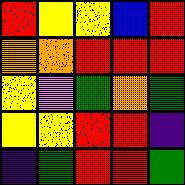[["red", "yellow", "yellow", "blue", "red"], ["orange", "orange", "red", "red", "red"], ["yellow", "violet", "green", "orange", "green"], ["yellow", "yellow", "red", "red", "indigo"], ["indigo", "green", "red", "red", "green"]]